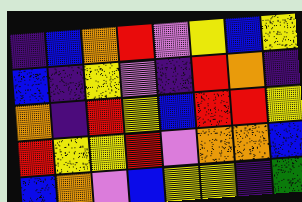[["indigo", "blue", "orange", "red", "violet", "yellow", "blue", "yellow"], ["blue", "indigo", "yellow", "violet", "indigo", "red", "orange", "indigo"], ["orange", "indigo", "red", "yellow", "blue", "red", "red", "yellow"], ["red", "yellow", "yellow", "red", "violet", "orange", "orange", "blue"], ["blue", "orange", "violet", "blue", "yellow", "yellow", "indigo", "green"]]